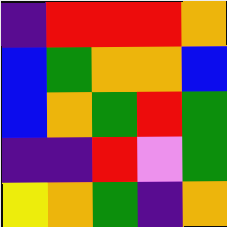[["indigo", "red", "red", "red", "orange"], ["blue", "green", "orange", "orange", "blue"], ["blue", "orange", "green", "red", "green"], ["indigo", "indigo", "red", "violet", "green"], ["yellow", "orange", "green", "indigo", "orange"]]